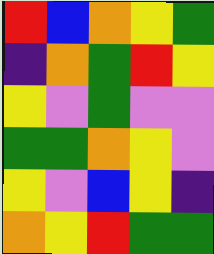[["red", "blue", "orange", "yellow", "green"], ["indigo", "orange", "green", "red", "yellow"], ["yellow", "violet", "green", "violet", "violet"], ["green", "green", "orange", "yellow", "violet"], ["yellow", "violet", "blue", "yellow", "indigo"], ["orange", "yellow", "red", "green", "green"]]